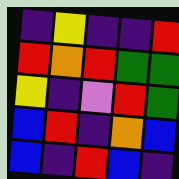[["indigo", "yellow", "indigo", "indigo", "red"], ["red", "orange", "red", "green", "green"], ["yellow", "indigo", "violet", "red", "green"], ["blue", "red", "indigo", "orange", "blue"], ["blue", "indigo", "red", "blue", "indigo"]]